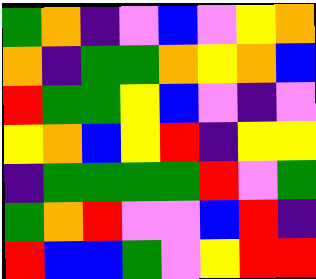[["green", "orange", "indigo", "violet", "blue", "violet", "yellow", "orange"], ["orange", "indigo", "green", "green", "orange", "yellow", "orange", "blue"], ["red", "green", "green", "yellow", "blue", "violet", "indigo", "violet"], ["yellow", "orange", "blue", "yellow", "red", "indigo", "yellow", "yellow"], ["indigo", "green", "green", "green", "green", "red", "violet", "green"], ["green", "orange", "red", "violet", "violet", "blue", "red", "indigo"], ["red", "blue", "blue", "green", "violet", "yellow", "red", "red"]]